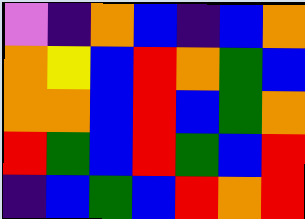[["violet", "indigo", "orange", "blue", "indigo", "blue", "orange"], ["orange", "yellow", "blue", "red", "orange", "green", "blue"], ["orange", "orange", "blue", "red", "blue", "green", "orange"], ["red", "green", "blue", "red", "green", "blue", "red"], ["indigo", "blue", "green", "blue", "red", "orange", "red"]]